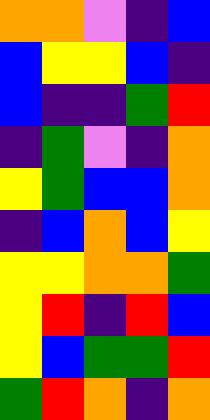[["orange", "orange", "violet", "indigo", "blue"], ["blue", "yellow", "yellow", "blue", "indigo"], ["blue", "indigo", "indigo", "green", "red"], ["indigo", "green", "violet", "indigo", "orange"], ["yellow", "green", "blue", "blue", "orange"], ["indigo", "blue", "orange", "blue", "yellow"], ["yellow", "yellow", "orange", "orange", "green"], ["yellow", "red", "indigo", "red", "blue"], ["yellow", "blue", "green", "green", "red"], ["green", "red", "orange", "indigo", "orange"]]